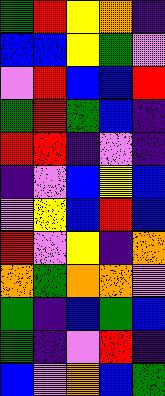[["green", "red", "yellow", "orange", "indigo"], ["blue", "blue", "yellow", "green", "violet"], ["violet", "red", "blue", "blue", "red"], ["green", "red", "green", "blue", "indigo"], ["red", "red", "indigo", "violet", "indigo"], ["indigo", "violet", "blue", "yellow", "blue"], ["violet", "yellow", "blue", "red", "blue"], ["red", "violet", "yellow", "indigo", "orange"], ["orange", "green", "orange", "orange", "violet"], ["green", "indigo", "blue", "green", "blue"], ["green", "indigo", "violet", "red", "indigo"], ["blue", "violet", "orange", "blue", "green"]]